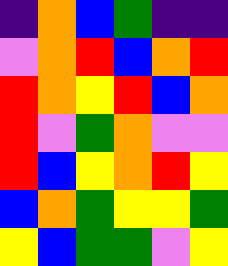[["indigo", "orange", "blue", "green", "indigo", "indigo"], ["violet", "orange", "red", "blue", "orange", "red"], ["red", "orange", "yellow", "red", "blue", "orange"], ["red", "violet", "green", "orange", "violet", "violet"], ["red", "blue", "yellow", "orange", "red", "yellow"], ["blue", "orange", "green", "yellow", "yellow", "green"], ["yellow", "blue", "green", "green", "violet", "yellow"]]